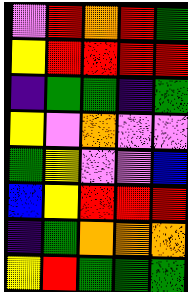[["violet", "red", "orange", "red", "green"], ["yellow", "red", "red", "red", "red"], ["indigo", "green", "green", "indigo", "green"], ["yellow", "violet", "orange", "violet", "violet"], ["green", "yellow", "violet", "violet", "blue"], ["blue", "yellow", "red", "red", "red"], ["indigo", "green", "orange", "orange", "orange"], ["yellow", "red", "green", "green", "green"]]